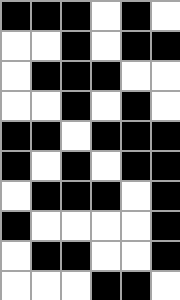[["black", "black", "black", "white", "black", "white"], ["white", "white", "black", "white", "black", "black"], ["white", "black", "black", "black", "white", "white"], ["white", "white", "black", "white", "black", "white"], ["black", "black", "white", "black", "black", "black"], ["black", "white", "black", "white", "black", "black"], ["white", "black", "black", "black", "white", "black"], ["black", "white", "white", "white", "white", "black"], ["white", "black", "black", "white", "white", "black"], ["white", "white", "white", "black", "black", "white"]]